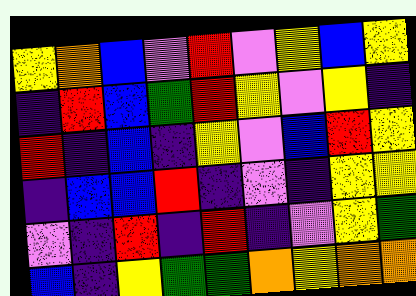[["yellow", "orange", "blue", "violet", "red", "violet", "yellow", "blue", "yellow"], ["indigo", "red", "blue", "green", "red", "yellow", "violet", "yellow", "indigo"], ["red", "indigo", "blue", "indigo", "yellow", "violet", "blue", "red", "yellow"], ["indigo", "blue", "blue", "red", "indigo", "violet", "indigo", "yellow", "yellow"], ["violet", "indigo", "red", "indigo", "red", "indigo", "violet", "yellow", "green"], ["blue", "indigo", "yellow", "green", "green", "orange", "yellow", "orange", "orange"]]